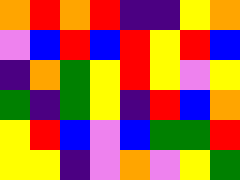[["orange", "red", "orange", "red", "indigo", "indigo", "yellow", "orange"], ["violet", "blue", "red", "blue", "red", "yellow", "red", "blue"], ["indigo", "orange", "green", "yellow", "red", "yellow", "violet", "yellow"], ["green", "indigo", "green", "yellow", "indigo", "red", "blue", "orange"], ["yellow", "red", "blue", "violet", "blue", "green", "green", "red"], ["yellow", "yellow", "indigo", "violet", "orange", "violet", "yellow", "green"]]